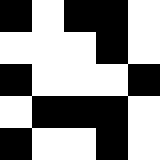[["black", "white", "black", "black", "white"], ["white", "white", "white", "black", "white"], ["black", "white", "white", "white", "black"], ["white", "black", "black", "black", "white"], ["black", "white", "white", "black", "white"]]